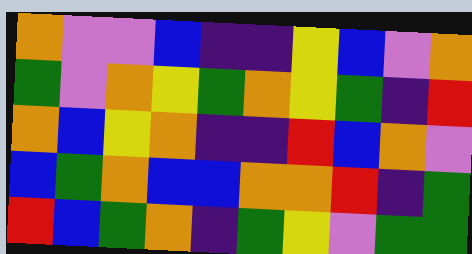[["orange", "violet", "violet", "blue", "indigo", "indigo", "yellow", "blue", "violet", "orange"], ["green", "violet", "orange", "yellow", "green", "orange", "yellow", "green", "indigo", "red"], ["orange", "blue", "yellow", "orange", "indigo", "indigo", "red", "blue", "orange", "violet"], ["blue", "green", "orange", "blue", "blue", "orange", "orange", "red", "indigo", "green"], ["red", "blue", "green", "orange", "indigo", "green", "yellow", "violet", "green", "green"]]